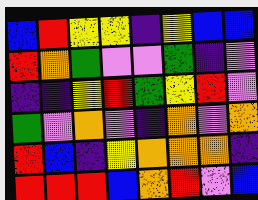[["blue", "red", "yellow", "yellow", "indigo", "yellow", "blue", "blue"], ["red", "orange", "green", "violet", "violet", "green", "indigo", "violet"], ["indigo", "indigo", "yellow", "red", "green", "yellow", "red", "violet"], ["green", "violet", "orange", "violet", "indigo", "orange", "violet", "orange"], ["red", "blue", "indigo", "yellow", "orange", "orange", "orange", "indigo"], ["red", "red", "red", "blue", "orange", "red", "violet", "blue"]]